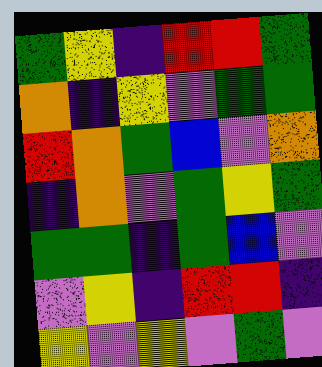[["green", "yellow", "indigo", "red", "red", "green"], ["orange", "indigo", "yellow", "violet", "green", "green"], ["red", "orange", "green", "blue", "violet", "orange"], ["indigo", "orange", "violet", "green", "yellow", "green"], ["green", "green", "indigo", "green", "blue", "violet"], ["violet", "yellow", "indigo", "red", "red", "indigo"], ["yellow", "violet", "yellow", "violet", "green", "violet"]]